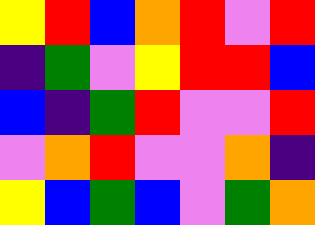[["yellow", "red", "blue", "orange", "red", "violet", "red"], ["indigo", "green", "violet", "yellow", "red", "red", "blue"], ["blue", "indigo", "green", "red", "violet", "violet", "red"], ["violet", "orange", "red", "violet", "violet", "orange", "indigo"], ["yellow", "blue", "green", "blue", "violet", "green", "orange"]]